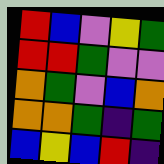[["red", "blue", "violet", "yellow", "green"], ["red", "red", "green", "violet", "violet"], ["orange", "green", "violet", "blue", "orange"], ["orange", "orange", "green", "indigo", "green"], ["blue", "yellow", "blue", "red", "indigo"]]